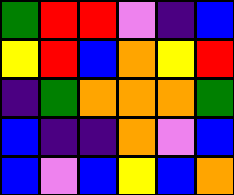[["green", "red", "red", "violet", "indigo", "blue"], ["yellow", "red", "blue", "orange", "yellow", "red"], ["indigo", "green", "orange", "orange", "orange", "green"], ["blue", "indigo", "indigo", "orange", "violet", "blue"], ["blue", "violet", "blue", "yellow", "blue", "orange"]]